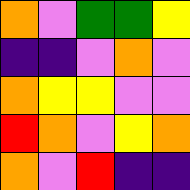[["orange", "violet", "green", "green", "yellow"], ["indigo", "indigo", "violet", "orange", "violet"], ["orange", "yellow", "yellow", "violet", "violet"], ["red", "orange", "violet", "yellow", "orange"], ["orange", "violet", "red", "indigo", "indigo"]]